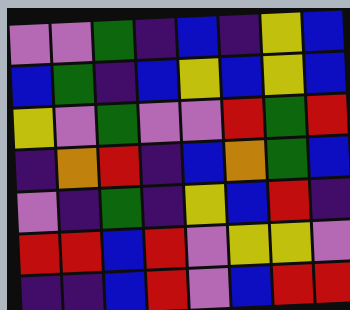[["violet", "violet", "green", "indigo", "blue", "indigo", "yellow", "blue"], ["blue", "green", "indigo", "blue", "yellow", "blue", "yellow", "blue"], ["yellow", "violet", "green", "violet", "violet", "red", "green", "red"], ["indigo", "orange", "red", "indigo", "blue", "orange", "green", "blue"], ["violet", "indigo", "green", "indigo", "yellow", "blue", "red", "indigo"], ["red", "red", "blue", "red", "violet", "yellow", "yellow", "violet"], ["indigo", "indigo", "blue", "red", "violet", "blue", "red", "red"]]